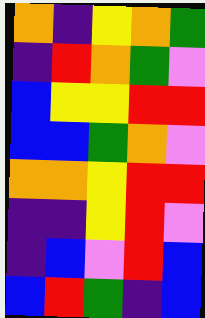[["orange", "indigo", "yellow", "orange", "green"], ["indigo", "red", "orange", "green", "violet"], ["blue", "yellow", "yellow", "red", "red"], ["blue", "blue", "green", "orange", "violet"], ["orange", "orange", "yellow", "red", "red"], ["indigo", "indigo", "yellow", "red", "violet"], ["indigo", "blue", "violet", "red", "blue"], ["blue", "red", "green", "indigo", "blue"]]